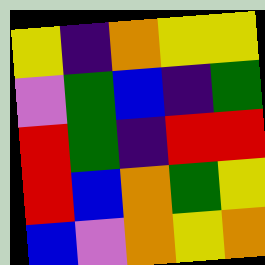[["yellow", "indigo", "orange", "yellow", "yellow"], ["violet", "green", "blue", "indigo", "green"], ["red", "green", "indigo", "red", "red"], ["red", "blue", "orange", "green", "yellow"], ["blue", "violet", "orange", "yellow", "orange"]]